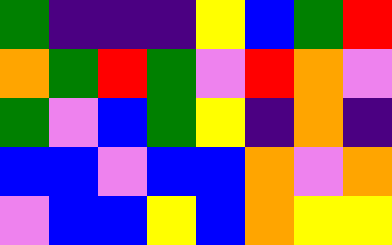[["green", "indigo", "indigo", "indigo", "yellow", "blue", "green", "red"], ["orange", "green", "red", "green", "violet", "red", "orange", "violet"], ["green", "violet", "blue", "green", "yellow", "indigo", "orange", "indigo"], ["blue", "blue", "violet", "blue", "blue", "orange", "violet", "orange"], ["violet", "blue", "blue", "yellow", "blue", "orange", "yellow", "yellow"]]